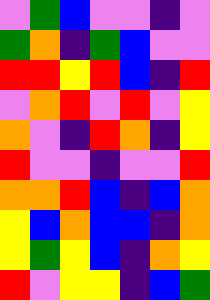[["violet", "green", "blue", "violet", "violet", "indigo", "violet"], ["green", "orange", "indigo", "green", "blue", "violet", "violet"], ["red", "red", "yellow", "red", "blue", "indigo", "red"], ["violet", "orange", "red", "violet", "red", "violet", "yellow"], ["orange", "violet", "indigo", "red", "orange", "indigo", "yellow"], ["red", "violet", "violet", "indigo", "violet", "violet", "red"], ["orange", "orange", "red", "blue", "indigo", "blue", "orange"], ["yellow", "blue", "orange", "blue", "blue", "indigo", "orange"], ["yellow", "green", "yellow", "blue", "indigo", "orange", "yellow"], ["red", "violet", "yellow", "yellow", "indigo", "blue", "green"]]